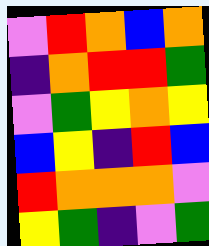[["violet", "red", "orange", "blue", "orange"], ["indigo", "orange", "red", "red", "green"], ["violet", "green", "yellow", "orange", "yellow"], ["blue", "yellow", "indigo", "red", "blue"], ["red", "orange", "orange", "orange", "violet"], ["yellow", "green", "indigo", "violet", "green"]]